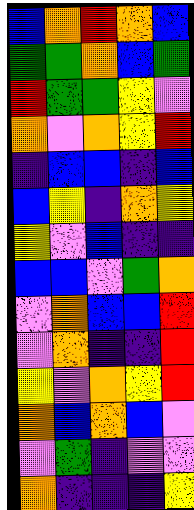[["blue", "orange", "red", "orange", "blue"], ["green", "green", "orange", "blue", "green"], ["red", "green", "green", "yellow", "violet"], ["orange", "violet", "orange", "yellow", "red"], ["indigo", "blue", "blue", "indigo", "blue"], ["blue", "yellow", "indigo", "orange", "yellow"], ["yellow", "violet", "blue", "indigo", "indigo"], ["blue", "blue", "violet", "green", "orange"], ["violet", "orange", "blue", "blue", "red"], ["violet", "orange", "indigo", "indigo", "red"], ["yellow", "violet", "orange", "yellow", "red"], ["orange", "blue", "orange", "blue", "violet"], ["violet", "green", "indigo", "violet", "violet"], ["orange", "indigo", "indigo", "indigo", "yellow"]]